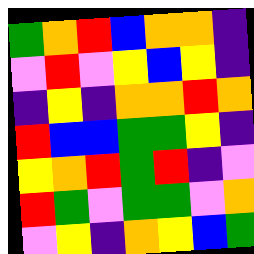[["green", "orange", "red", "blue", "orange", "orange", "indigo"], ["violet", "red", "violet", "yellow", "blue", "yellow", "indigo"], ["indigo", "yellow", "indigo", "orange", "orange", "red", "orange"], ["red", "blue", "blue", "green", "green", "yellow", "indigo"], ["yellow", "orange", "red", "green", "red", "indigo", "violet"], ["red", "green", "violet", "green", "green", "violet", "orange"], ["violet", "yellow", "indigo", "orange", "yellow", "blue", "green"]]